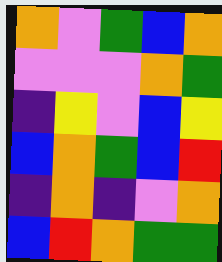[["orange", "violet", "green", "blue", "orange"], ["violet", "violet", "violet", "orange", "green"], ["indigo", "yellow", "violet", "blue", "yellow"], ["blue", "orange", "green", "blue", "red"], ["indigo", "orange", "indigo", "violet", "orange"], ["blue", "red", "orange", "green", "green"]]